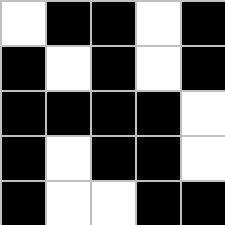[["white", "black", "black", "white", "black"], ["black", "white", "black", "white", "black"], ["black", "black", "black", "black", "white"], ["black", "white", "black", "black", "white"], ["black", "white", "white", "black", "black"]]